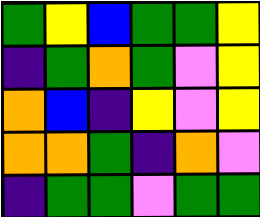[["green", "yellow", "blue", "green", "green", "yellow"], ["indigo", "green", "orange", "green", "violet", "yellow"], ["orange", "blue", "indigo", "yellow", "violet", "yellow"], ["orange", "orange", "green", "indigo", "orange", "violet"], ["indigo", "green", "green", "violet", "green", "green"]]